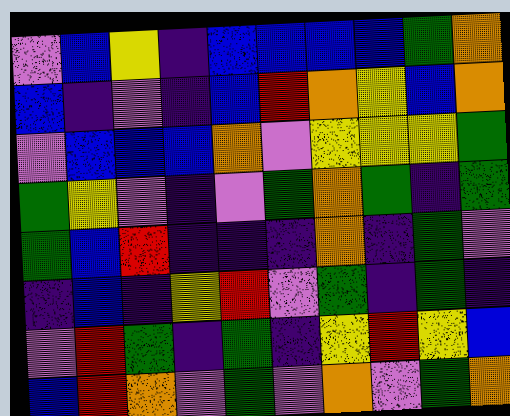[["violet", "blue", "yellow", "indigo", "blue", "blue", "blue", "blue", "green", "orange"], ["blue", "indigo", "violet", "indigo", "blue", "red", "orange", "yellow", "blue", "orange"], ["violet", "blue", "blue", "blue", "orange", "violet", "yellow", "yellow", "yellow", "green"], ["green", "yellow", "violet", "indigo", "violet", "green", "orange", "green", "indigo", "green"], ["green", "blue", "red", "indigo", "indigo", "indigo", "orange", "indigo", "green", "violet"], ["indigo", "blue", "indigo", "yellow", "red", "violet", "green", "indigo", "green", "indigo"], ["violet", "red", "green", "indigo", "green", "indigo", "yellow", "red", "yellow", "blue"], ["blue", "red", "orange", "violet", "green", "violet", "orange", "violet", "green", "orange"]]